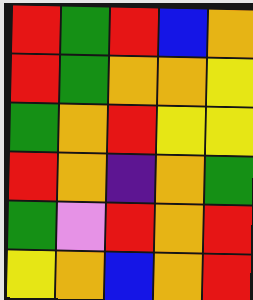[["red", "green", "red", "blue", "orange"], ["red", "green", "orange", "orange", "yellow"], ["green", "orange", "red", "yellow", "yellow"], ["red", "orange", "indigo", "orange", "green"], ["green", "violet", "red", "orange", "red"], ["yellow", "orange", "blue", "orange", "red"]]